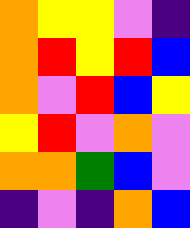[["orange", "yellow", "yellow", "violet", "indigo"], ["orange", "red", "yellow", "red", "blue"], ["orange", "violet", "red", "blue", "yellow"], ["yellow", "red", "violet", "orange", "violet"], ["orange", "orange", "green", "blue", "violet"], ["indigo", "violet", "indigo", "orange", "blue"]]